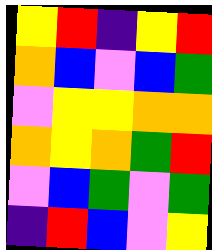[["yellow", "red", "indigo", "yellow", "red"], ["orange", "blue", "violet", "blue", "green"], ["violet", "yellow", "yellow", "orange", "orange"], ["orange", "yellow", "orange", "green", "red"], ["violet", "blue", "green", "violet", "green"], ["indigo", "red", "blue", "violet", "yellow"]]